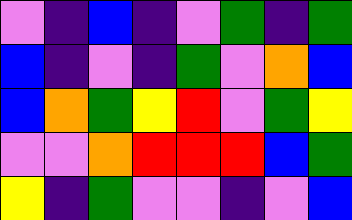[["violet", "indigo", "blue", "indigo", "violet", "green", "indigo", "green"], ["blue", "indigo", "violet", "indigo", "green", "violet", "orange", "blue"], ["blue", "orange", "green", "yellow", "red", "violet", "green", "yellow"], ["violet", "violet", "orange", "red", "red", "red", "blue", "green"], ["yellow", "indigo", "green", "violet", "violet", "indigo", "violet", "blue"]]